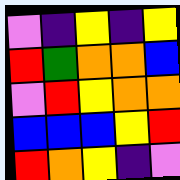[["violet", "indigo", "yellow", "indigo", "yellow"], ["red", "green", "orange", "orange", "blue"], ["violet", "red", "yellow", "orange", "orange"], ["blue", "blue", "blue", "yellow", "red"], ["red", "orange", "yellow", "indigo", "violet"]]